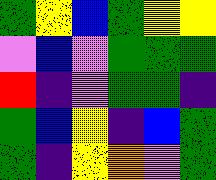[["green", "yellow", "blue", "green", "yellow", "yellow"], ["violet", "blue", "violet", "green", "green", "green"], ["red", "indigo", "violet", "green", "green", "indigo"], ["green", "blue", "yellow", "indigo", "blue", "green"], ["green", "indigo", "yellow", "orange", "violet", "green"]]